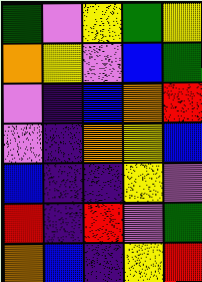[["green", "violet", "yellow", "green", "yellow"], ["orange", "yellow", "violet", "blue", "green"], ["violet", "indigo", "blue", "orange", "red"], ["violet", "indigo", "orange", "yellow", "blue"], ["blue", "indigo", "indigo", "yellow", "violet"], ["red", "indigo", "red", "violet", "green"], ["orange", "blue", "indigo", "yellow", "red"]]